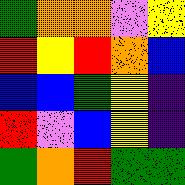[["green", "orange", "orange", "violet", "yellow"], ["red", "yellow", "red", "orange", "blue"], ["blue", "blue", "green", "yellow", "indigo"], ["red", "violet", "blue", "yellow", "indigo"], ["green", "orange", "red", "green", "green"]]